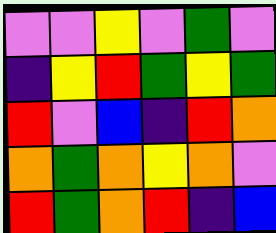[["violet", "violet", "yellow", "violet", "green", "violet"], ["indigo", "yellow", "red", "green", "yellow", "green"], ["red", "violet", "blue", "indigo", "red", "orange"], ["orange", "green", "orange", "yellow", "orange", "violet"], ["red", "green", "orange", "red", "indigo", "blue"]]